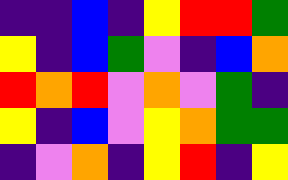[["indigo", "indigo", "blue", "indigo", "yellow", "red", "red", "green"], ["yellow", "indigo", "blue", "green", "violet", "indigo", "blue", "orange"], ["red", "orange", "red", "violet", "orange", "violet", "green", "indigo"], ["yellow", "indigo", "blue", "violet", "yellow", "orange", "green", "green"], ["indigo", "violet", "orange", "indigo", "yellow", "red", "indigo", "yellow"]]